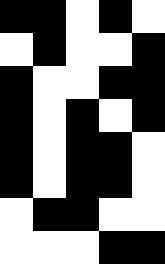[["black", "black", "white", "black", "white"], ["white", "black", "white", "white", "black"], ["black", "white", "white", "black", "black"], ["black", "white", "black", "white", "black"], ["black", "white", "black", "black", "white"], ["black", "white", "black", "black", "white"], ["white", "black", "black", "white", "white"], ["white", "white", "white", "black", "black"]]